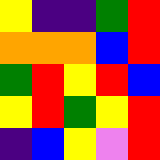[["yellow", "indigo", "indigo", "green", "red"], ["orange", "orange", "orange", "blue", "red"], ["green", "red", "yellow", "red", "blue"], ["yellow", "red", "green", "yellow", "red"], ["indigo", "blue", "yellow", "violet", "red"]]